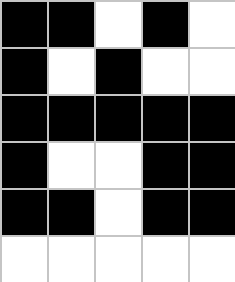[["black", "black", "white", "black", "white"], ["black", "white", "black", "white", "white"], ["black", "black", "black", "black", "black"], ["black", "white", "white", "black", "black"], ["black", "black", "white", "black", "black"], ["white", "white", "white", "white", "white"]]